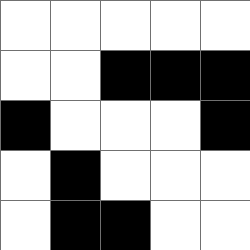[["white", "white", "white", "white", "white"], ["white", "white", "black", "black", "black"], ["black", "white", "white", "white", "black"], ["white", "black", "white", "white", "white"], ["white", "black", "black", "white", "white"]]